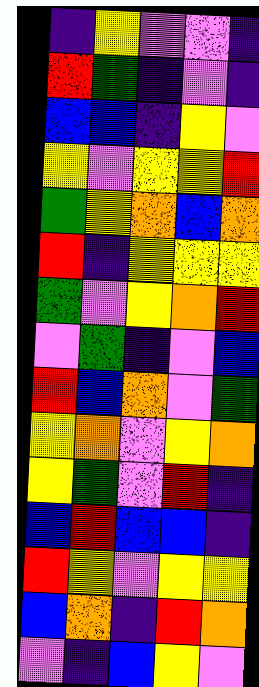[["indigo", "yellow", "violet", "violet", "indigo"], ["red", "green", "indigo", "violet", "indigo"], ["blue", "blue", "indigo", "yellow", "violet"], ["yellow", "violet", "yellow", "yellow", "red"], ["green", "yellow", "orange", "blue", "orange"], ["red", "indigo", "yellow", "yellow", "yellow"], ["green", "violet", "yellow", "orange", "red"], ["violet", "green", "indigo", "violet", "blue"], ["red", "blue", "orange", "violet", "green"], ["yellow", "orange", "violet", "yellow", "orange"], ["yellow", "green", "violet", "red", "indigo"], ["blue", "red", "blue", "blue", "indigo"], ["red", "yellow", "violet", "yellow", "yellow"], ["blue", "orange", "indigo", "red", "orange"], ["violet", "indigo", "blue", "yellow", "violet"]]